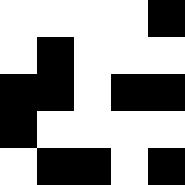[["white", "white", "white", "white", "black"], ["white", "black", "white", "white", "white"], ["black", "black", "white", "black", "black"], ["black", "white", "white", "white", "white"], ["white", "black", "black", "white", "black"]]